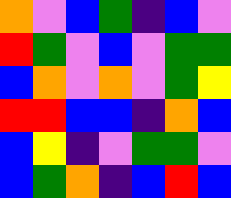[["orange", "violet", "blue", "green", "indigo", "blue", "violet"], ["red", "green", "violet", "blue", "violet", "green", "green"], ["blue", "orange", "violet", "orange", "violet", "green", "yellow"], ["red", "red", "blue", "blue", "indigo", "orange", "blue"], ["blue", "yellow", "indigo", "violet", "green", "green", "violet"], ["blue", "green", "orange", "indigo", "blue", "red", "blue"]]